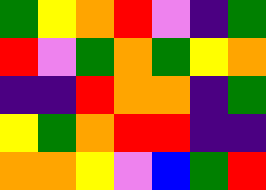[["green", "yellow", "orange", "red", "violet", "indigo", "green"], ["red", "violet", "green", "orange", "green", "yellow", "orange"], ["indigo", "indigo", "red", "orange", "orange", "indigo", "green"], ["yellow", "green", "orange", "red", "red", "indigo", "indigo"], ["orange", "orange", "yellow", "violet", "blue", "green", "red"]]